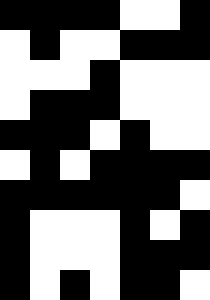[["black", "black", "black", "black", "white", "white", "black"], ["white", "black", "white", "white", "black", "black", "black"], ["white", "white", "white", "black", "white", "white", "white"], ["white", "black", "black", "black", "white", "white", "white"], ["black", "black", "black", "white", "black", "white", "white"], ["white", "black", "white", "black", "black", "black", "black"], ["black", "black", "black", "black", "black", "black", "white"], ["black", "white", "white", "white", "black", "white", "black"], ["black", "white", "white", "white", "black", "black", "black"], ["black", "white", "black", "white", "black", "black", "white"]]